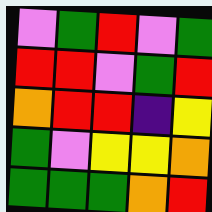[["violet", "green", "red", "violet", "green"], ["red", "red", "violet", "green", "red"], ["orange", "red", "red", "indigo", "yellow"], ["green", "violet", "yellow", "yellow", "orange"], ["green", "green", "green", "orange", "red"]]